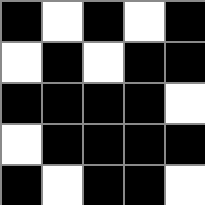[["black", "white", "black", "white", "black"], ["white", "black", "white", "black", "black"], ["black", "black", "black", "black", "white"], ["white", "black", "black", "black", "black"], ["black", "white", "black", "black", "white"]]